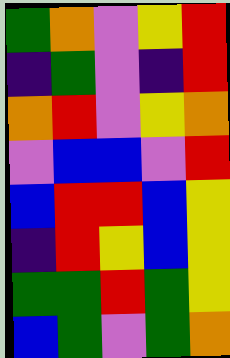[["green", "orange", "violet", "yellow", "red"], ["indigo", "green", "violet", "indigo", "red"], ["orange", "red", "violet", "yellow", "orange"], ["violet", "blue", "blue", "violet", "red"], ["blue", "red", "red", "blue", "yellow"], ["indigo", "red", "yellow", "blue", "yellow"], ["green", "green", "red", "green", "yellow"], ["blue", "green", "violet", "green", "orange"]]